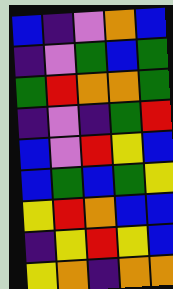[["blue", "indigo", "violet", "orange", "blue"], ["indigo", "violet", "green", "blue", "green"], ["green", "red", "orange", "orange", "green"], ["indigo", "violet", "indigo", "green", "red"], ["blue", "violet", "red", "yellow", "blue"], ["blue", "green", "blue", "green", "yellow"], ["yellow", "red", "orange", "blue", "blue"], ["indigo", "yellow", "red", "yellow", "blue"], ["yellow", "orange", "indigo", "orange", "orange"]]